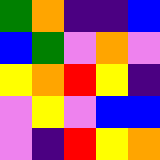[["green", "orange", "indigo", "indigo", "blue"], ["blue", "green", "violet", "orange", "violet"], ["yellow", "orange", "red", "yellow", "indigo"], ["violet", "yellow", "violet", "blue", "blue"], ["violet", "indigo", "red", "yellow", "orange"]]